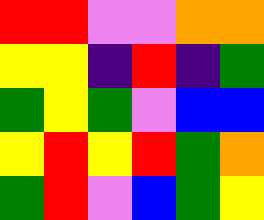[["red", "red", "violet", "violet", "orange", "orange"], ["yellow", "yellow", "indigo", "red", "indigo", "green"], ["green", "yellow", "green", "violet", "blue", "blue"], ["yellow", "red", "yellow", "red", "green", "orange"], ["green", "red", "violet", "blue", "green", "yellow"]]